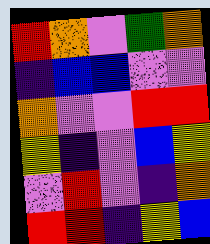[["red", "orange", "violet", "green", "orange"], ["indigo", "blue", "blue", "violet", "violet"], ["orange", "violet", "violet", "red", "red"], ["yellow", "indigo", "violet", "blue", "yellow"], ["violet", "red", "violet", "indigo", "orange"], ["red", "red", "indigo", "yellow", "blue"]]